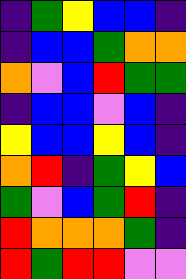[["indigo", "green", "yellow", "blue", "blue", "indigo"], ["indigo", "blue", "blue", "green", "orange", "orange"], ["orange", "violet", "blue", "red", "green", "green"], ["indigo", "blue", "blue", "violet", "blue", "indigo"], ["yellow", "blue", "blue", "yellow", "blue", "indigo"], ["orange", "red", "indigo", "green", "yellow", "blue"], ["green", "violet", "blue", "green", "red", "indigo"], ["red", "orange", "orange", "orange", "green", "indigo"], ["red", "green", "red", "red", "violet", "violet"]]